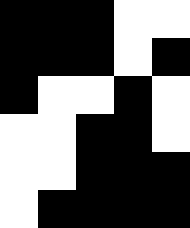[["black", "black", "black", "white", "white"], ["black", "black", "black", "white", "black"], ["black", "white", "white", "black", "white"], ["white", "white", "black", "black", "white"], ["white", "white", "black", "black", "black"], ["white", "black", "black", "black", "black"]]